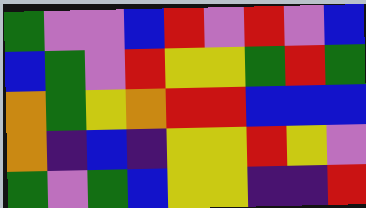[["green", "violet", "violet", "blue", "red", "violet", "red", "violet", "blue"], ["blue", "green", "violet", "red", "yellow", "yellow", "green", "red", "green"], ["orange", "green", "yellow", "orange", "red", "red", "blue", "blue", "blue"], ["orange", "indigo", "blue", "indigo", "yellow", "yellow", "red", "yellow", "violet"], ["green", "violet", "green", "blue", "yellow", "yellow", "indigo", "indigo", "red"]]